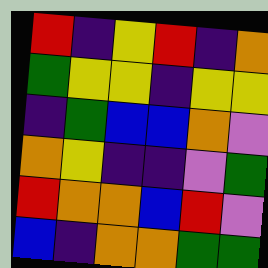[["red", "indigo", "yellow", "red", "indigo", "orange"], ["green", "yellow", "yellow", "indigo", "yellow", "yellow"], ["indigo", "green", "blue", "blue", "orange", "violet"], ["orange", "yellow", "indigo", "indigo", "violet", "green"], ["red", "orange", "orange", "blue", "red", "violet"], ["blue", "indigo", "orange", "orange", "green", "green"]]